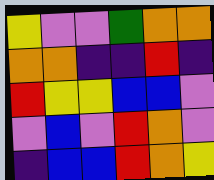[["yellow", "violet", "violet", "green", "orange", "orange"], ["orange", "orange", "indigo", "indigo", "red", "indigo"], ["red", "yellow", "yellow", "blue", "blue", "violet"], ["violet", "blue", "violet", "red", "orange", "violet"], ["indigo", "blue", "blue", "red", "orange", "yellow"]]